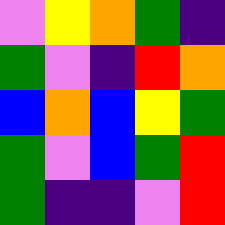[["violet", "yellow", "orange", "green", "indigo"], ["green", "violet", "indigo", "red", "orange"], ["blue", "orange", "blue", "yellow", "green"], ["green", "violet", "blue", "green", "red"], ["green", "indigo", "indigo", "violet", "red"]]